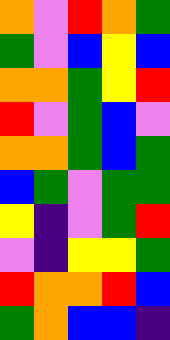[["orange", "violet", "red", "orange", "green"], ["green", "violet", "blue", "yellow", "blue"], ["orange", "orange", "green", "yellow", "red"], ["red", "violet", "green", "blue", "violet"], ["orange", "orange", "green", "blue", "green"], ["blue", "green", "violet", "green", "green"], ["yellow", "indigo", "violet", "green", "red"], ["violet", "indigo", "yellow", "yellow", "green"], ["red", "orange", "orange", "red", "blue"], ["green", "orange", "blue", "blue", "indigo"]]